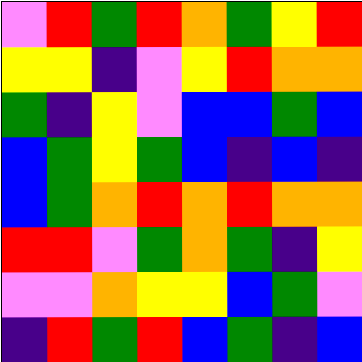[["violet", "red", "green", "red", "orange", "green", "yellow", "red"], ["yellow", "yellow", "indigo", "violet", "yellow", "red", "orange", "orange"], ["green", "indigo", "yellow", "violet", "blue", "blue", "green", "blue"], ["blue", "green", "yellow", "green", "blue", "indigo", "blue", "indigo"], ["blue", "green", "orange", "red", "orange", "red", "orange", "orange"], ["red", "red", "violet", "green", "orange", "green", "indigo", "yellow"], ["violet", "violet", "orange", "yellow", "yellow", "blue", "green", "violet"], ["indigo", "red", "green", "red", "blue", "green", "indigo", "blue"]]